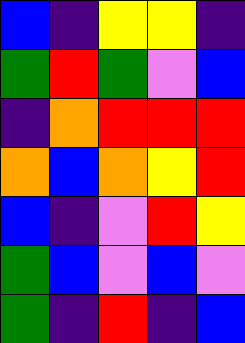[["blue", "indigo", "yellow", "yellow", "indigo"], ["green", "red", "green", "violet", "blue"], ["indigo", "orange", "red", "red", "red"], ["orange", "blue", "orange", "yellow", "red"], ["blue", "indigo", "violet", "red", "yellow"], ["green", "blue", "violet", "blue", "violet"], ["green", "indigo", "red", "indigo", "blue"]]